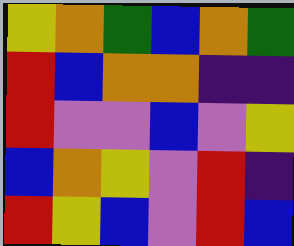[["yellow", "orange", "green", "blue", "orange", "green"], ["red", "blue", "orange", "orange", "indigo", "indigo"], ["red", "violet", "violet", "blue", "violet", "yellow"], ["blue", "orange", "yellow", "violet", "red", "indigo"], ["red", "yellow", "blue", "violet", "red", "blue"]]